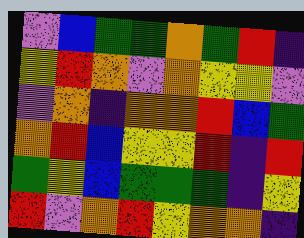[["violet", "blue", "green", "green", "orange", "green", "red", "indigo"], ["yellow", "red", "orange", "violet", "orange", "yellow", "yellow", "violet"], ["violet", "orange", "indigo", "orange", "orange", "red", "blue", "green"], ["orange", "red", "blue", "yellow", "yellow", "red", "indigo", "red"], ["green", "yellow", "blue", "green", "green", "green", "indigo", "yellow"], ["red", "violet", "orange", "red", "yellow", "orange", "orange", "indigo"]]